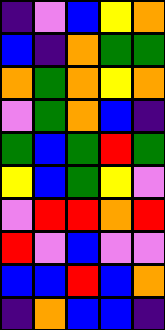[["indigo", "violet", "blue", "yellow", "orange"], ["blue", "indigo", "orange", "green", "green"], ["orange", "green", "orange", "yellow", "orange"], ["violet", "green", "orange", "blue", "indigo"], ["green", "blue", "green", "red", "green"], ["yellow", "blue", "green", "yellow", "violet"], ["violet", "red", "red", "orange", "red"], ["red", "violet", "blue", "violet", "violet"], ["blue", "blue", "red", "blue", "orange"], ["indigo", "orange", "blue", "blue", "indigo"]]